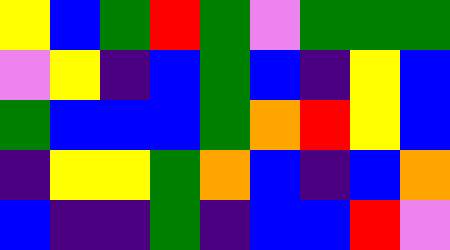[["yellow", "blue", "green", "red", "green", "violet", "green", "green", "green"], ["violet", "yellow", "indigo", "blue", "green", "blue", "indigo", "yellow", "blue"], ["green", "blue", "blue", "blue", "green", "orange", "red", "yellow", "blue"], ["indigo", "yellow", "yellow", "green", "orange", "blue", "indigo", "blue", "orange"], ["blue", "indigo", "indigo", "green", "indigo", "blue", "blue", "red", "violet"]]